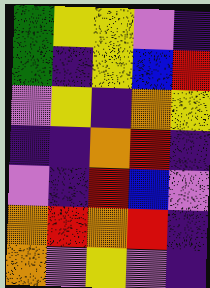[["green", "yellow", "yellow", "violet", "indigo"], ["green", "indigo", "yellow", "blue", "red"], ["violet", "yellow", "indigo", "orange", "yellow"], ["indigo", "indigo", "orange", "red", "indigo"], ["violet", "indigo", "red", "blue", "violet"], ["orange", "red", "orange", "red", "indigo"], ["orange", "violet", "yellow", "violet", "indigo"]]